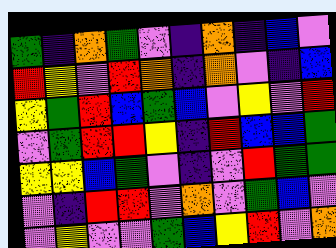[["green", "indigo", "orange", "green", "violet", "indigo", "orange", "indigo", "blue", "violet"], ["red", "yellow", "violet", "red", "orange", "indigo", "orange", "violet", "indigo", "blue"], ["yellow", "green", "red", "blue", "green", "blue", "violet", "yellow", "violet", "red"], ["violet", "green", "red", "red", "yellow", "indigo", "red", "blue", "blue", "green"], ["yellow", "yellow", "blue", "green", "violet", "indigo", "violet", "red", "green", "green"], ["violet", "indigo", "red", "red", "violet", "orange", "violet", "green", "blue", "violet"], ["violet", "yellow", "violet", "violet", "green", "blue", "yellow", "red", "violet", "orange"]]